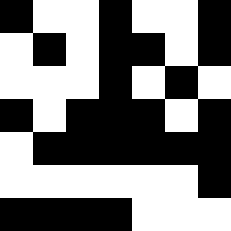[["black", "white", "white", "black", "white", "white", "black"], ["white", "black", "white", "black", "black", "white", "black"], ["white", "white", "white", "black", "white", "black", "white"], ["black", "white", "black", "black", "black", "white", "black"], ["white", "black", "black", "black", "black", "black", "black"], ["white", "white", "white", "white", "white", "white", "black"], ["black", "black", "black", "black", "white", "white", "white"]]